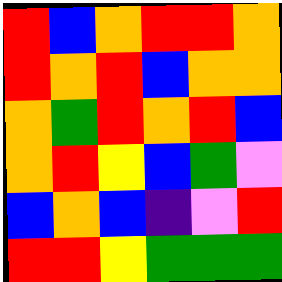[["red", "blue", "orange", "red", "red", "orange"], ["red", "orange", "red", "blue", "orange", "orange"], ["orange", "green", "red", "orange", "red", "blue"], ["orange", "red", "yellow", "blue", "green", "violet"], ["blue", "orange", "blue", "indigo", "violet", "red"], ["red", "red", "yellow", "green", "green", "green"]]